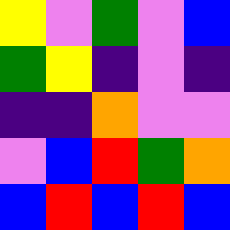[["yellow", "violet", "green", "violet", "blue"], ["green", "yellow", "indigo", "violet", "indigo"], ["indigo", "indigo", "orange", "violet", "violet"], ["violet", "blue", "red", "green", "orange"], ["blue", "red", "blue", "red", "blue"]]